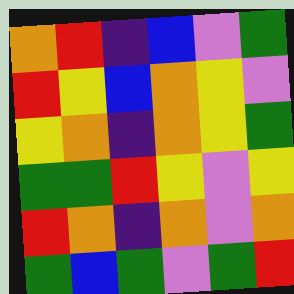[["orange", "red", "indigo", "blue", "violet", "green"], ["red", "yellow", "blue", "orange", "yellow", "violet"], ["yellow", "orange", "indigo", "orange", "yellow", "green"], ["green", "green", "red", "yellow", "violet", "yellow"], ["red", "orange", "indigo", "orange", "violet", "orange"], ["green", "blue", "green", "violet", "green", "red"]]